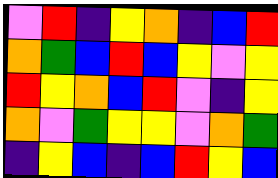[["violet", "red", "indigo", "yellow", "orange", "indigo", "blue", "red"], ["orange", "green", "blue", "red", "blue", "yellow", "violet", "yellow"], ["red", "yellow", "orange", "blue", "red", "violet", "indigo", "yellow"], ["orange", "violet", "green", "yellow", "yellow", "violet", "orange", "green"], ["indigo", "yellow", "blue", "indigo", "blue", "red", "yellow", "blue"]]